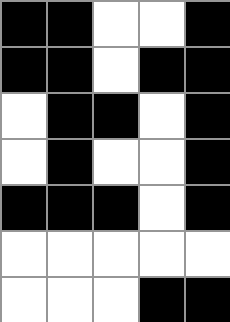[["black", "black", "white", "white", "black"], ["black", "black", "white", "black", "black"], ["white", "black", "black", "white", "black"], ["white", "black", "white", "white", "black"], ["black", "black", "black", "white", "black"], ["white", "white", "white", "white", "white"], ["white", "white", "white", "black", "black"]]